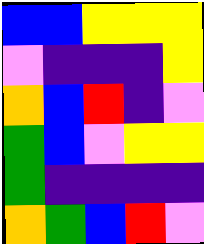[["blue", "blue", "yellow", "yellow", "yellow"], ["violet", "indigo", "indigo", "indigo", "yellow"], ["orange", "blue", "red", "indigo", "violet"], ["green", "blue", "violet", "yellow", "yellow"], ["green", "indigo", "indigo", "indigo", "indigo"], ["orange", "green", "blue", "red", "violet"]]